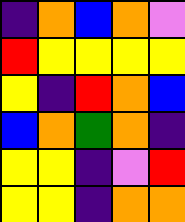[["indigo", "orange", "blue", "orange", "violet"], ["red", "yellow", "yellow", "yellow", "yellow"], ["yellow", "indigo", "red", "orange", "blue"], ["blue", "orange", "green", "orange", "indigo"], ["yellow", "yellow", "indigo", "violet", "red"], ["yellow", "yellow", "indigo", "orange", "orange"]]